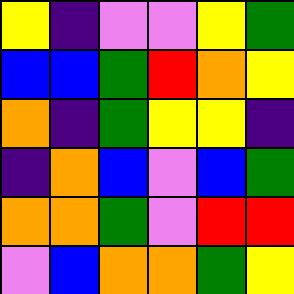[["yellow", "indigo", "violet", "violet", "yellow", "green"], ["blue", "blue", "green", "red", "orange", "yellow"], ["orange", "indigo", "green", "yellow", "yellow", "indigo"], ["indigo", "orange", "blue", "violet", "blue", "green"], ["orange", "orange", "green", "violet", "red", "red"], ["violet", "blue", "orange", "orange", "green", "yellow"]]